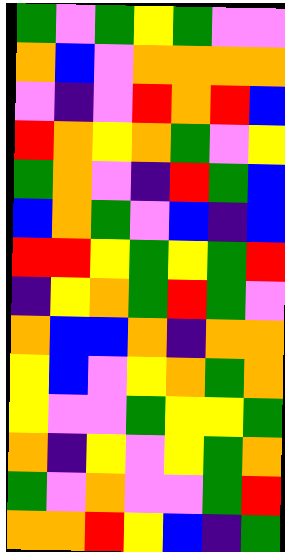[["green", "violet", "green", "yellow", "green", "violet", "violet"], ["orange", "blue", "violet", "orange", "orange", "orange", "orange"], ["violet", "indigo", "violet", "red", "orange", "red", "blue"], ["red", "orange", "yellow", "orange", "green", "violet", "yellow"], ["green", "orange", "violet", "indigo", "red", "green", "blue"], ["blue", "orange", "green", "violet", "blue", "indigo", "blue"], ["red", "red", "yellow", "green", "yellow", "green", "red"], ["indigo", "yellow", "orange", "green", "red", "green", "violet"], ["orange", "blue", "blue", "orange", "indigo", "orange", "orange"], ["yellow", "blue", "violet", "yellow", "orange", "green", "orange"], ["yellow", "violet", "violet", "green", "yellow", "yellow", "green"], ["orange", "indigo", "yellow", "violet", "yellow", "green", "orange"], ["green", "violet", "orange", "violet", "violet", "green", "red"], ["orange", "orange", "red", "yellow", "blue", "indigo", "green"]]